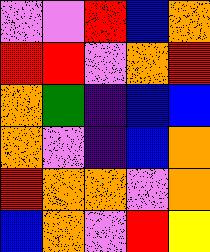[["violet", "violet", "red", "blue", "orange"], ["red", "red", "violet", "orange", "red"], ["orange", "green", "indigo", "blue", "blue"], ["orange", "violet", "indigo", "blue", "orange"], ["red", "orange", "orange", "violet", "orange"], ["blue", "orange", "violet", "red", "yellow"]]